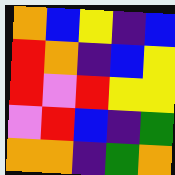[["orange", "blue", "yellow", "indigo", "blue"], ["red", "orange", "indigo", "blue", "yellow"], ["red", "violet", "red", "yellow", "yellow"], ["violet", "red", "blue", "indigo", "green"], ["orange", "orange", "indigo", "green", "orange"]]